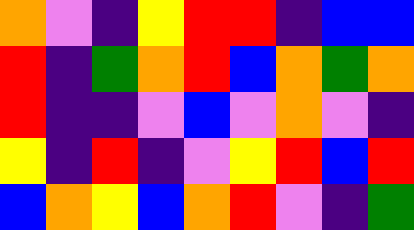[["orange", "violet", "indigo", "yellow", "red", "red", "indigo", "blue", "blue"], ["red", "indigo", "green", "orange", "red", "blue", "orange", "green", "orange"], ["red", "indigo", "indigo", "violet", "blue", "violet", "orange", "violet", "indigo"], ["yellow", "indigo", "red", "indigo", "violet", "yellow", "red", "blue", "red"], ["blue", "orange", "yellow", "blue", "orange", "red", "violet", "indigo", "green"]]